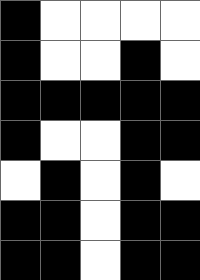[["black", "white", "white", "white", "white"], ["black", "white", "white", "black", "white"], ["black", "black", "black", "black", "black"], ["black", "white", "white", "black", "black"], ["white", "black", "white", "black", "white"], ["black", "black", "white", "black", "black"], ["black", "black", "white", "black", "black"]]